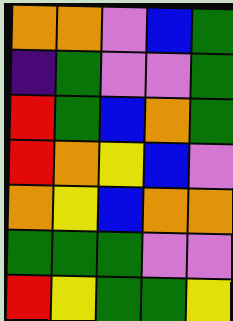[["orange", "orange", "violet", "blue", "green"], ["indigo", "green", "violet", "violet", "green"], ["red", "green", "blue", "orange", "green"], ["red", "orange", "yellow", "blue", "violet"], ["orange", "yellow", "blue", "orange", "orange"], ["green", "green", "green", "violet", "violet"], ["red", "yellow", "green", "green", "yellow"]]